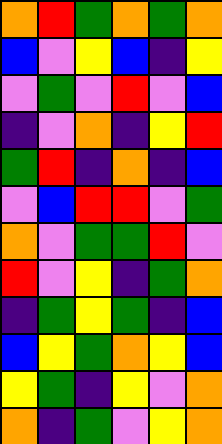[["orange", "red", "green", "orange", "green", "orange"], ["blue", "violet", "yellow", "blue", "indigo", "yellow"], ["violet", "green", "violet", "red", "violet", "blue"], ["indigo", "violet", "orange", "indigo", "yellow", "red"], ["green", "red", "indigo", "orange", "indigo", "blue"], ["violet", "blue", "red", "red", "violet", "green"], ["orange", "violet", "green", "green", "red", "violet"], ["red", "violet", "yellow", "indigo", "green", "orange"], ["indigo", "green", "yellow", "green", "indigo", "blue"], ["blue", "yellow", "green", "orange", "yellow", "blue"], ["yellow", "green", "indigo", "yellow", "violet", "orange"], ["orange", "indigo", "green", "violet", "yellow", "orange"]]